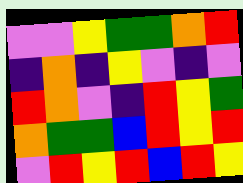[["violet", "violet", "yellow", "green", "green", "orange", "red"], ["indigo", "orange", "indigo", "yellow", "violet", "indigo", "violet"], ["red", "orange", "violet", "indigo", "red", "yellow", "green"], ["orange", "green", "green", "blue", "red", "yellow", "red"], ["violet", "red", "yellow", "red", "blue", "red", "yellow"]]